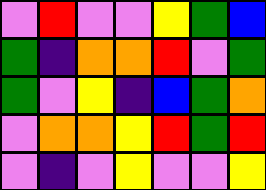[["violet", "red", "violet", "violet", "yellow", "green", "blue"], ["green", "indigo", "orange", "orange", "red", "violet", "green"], ["green", "violet", "yellow", "indigo", "blue", "green", "orange"], ["violet", "orange", "orange", "yellow", "red", "green", "red"], ["violet", "indigo", "violet", "yellow", "violet", "violet", "yellow"]]